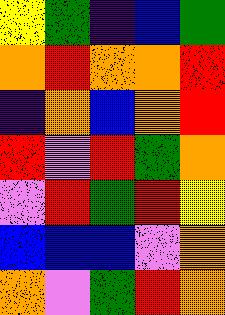[["yellow", "green", "indigo", "blue", "green"], ["orange", "red", "orange", "orange", "red"], ["indigo", "orange", "blue", "orange", "red"], ["red", "violet", "red", "green", "orange"], ["violet", "red", "green", "red", "yellow"], ["blue", "blue", "blue", "violet", "orange"], ["orange", "violet", "green", "red", "orange"]]